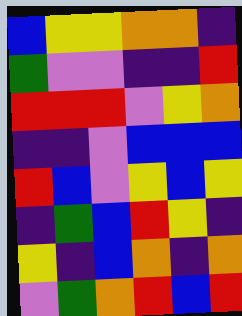[["blue", "yellow", "yellow", "orange", "orange", "indigo"], ["green", "violet", "violet", "indigo", "indigo", "red"], ["red", "red", "red", "violet", "yellow", "orange"], ["indigo", "indigo", "violet", "blue", "blue", "blue"], ["red", "blue", "violet", "yellow", "blue", "yellow"], ["indigo", "green", "blue", "red", "yellow", "indigo"], ["yellow", "indigo", "blue", "orange", "indigo", "orange"], ["violet", "green", "orange", "red", "blue", "red"]]